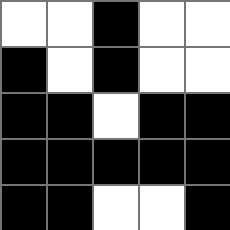[["white", "white", "black", "white", "white"], ["black", "white", "black", "white", "white"], ["black", "black", "white", "black", "black"], ["black", "black", "black", "black", "black"], ["black", "black", "white", "white", "black"]]